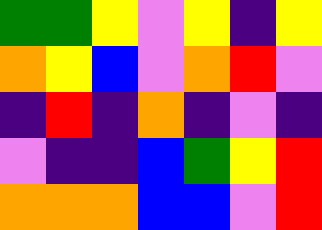[["green", "green", "yellow", "violet", "yellow", "indigo", "yellow"], ["orange", "yellow", "blue", "violet", "orange", "red", "violet"], ["indigo", "red", "indigo", "orange", "indigo", "violet", "indigo"], ["violet", "indigo", "indigo", "blue", "green", "yellow", "red"], ["orange", "orange", "orange", "blue", "blue", "violet", "red"]]